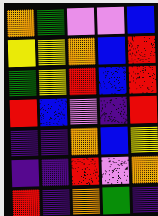[["orange", "green", "violet", "violet", "blue"], ["yellow", "yellow", "orange", "blue", "red"], ["green", "yellow", "red", "blue", "red"], ["red", "blue", "violet", "indigo", "red"], ["indigo", "indigo", "orange", "blue", "yellow"], ["indigo", "indigo", "red", "violet", "orange"], ["red", "indigo", "orange", "green", "indigo"]]